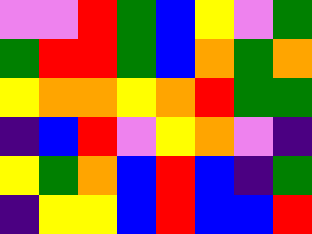[["violet", "violet", "red", "green", "blue", "yellow", "violet", "green"], ["green", "red", "red", "green", "blue", "orange", "green", "orange"], ["yellow", "orange", "orange", "yellow", "orange", "red", "green", "green"], ["indigo", "blue", "red", "violet", "yellow", "orange", "violet", "indigo"], ["yellow", "green", "orange", "blue", "red", "blue", "indigo", "green"], ["indigo", "yellow", "yellow", "blue", "red", "blue", "blue", "red"]]